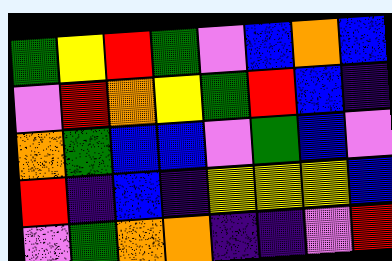[["green", "yellow", "red", "green", "violet", "blue", "orange", "blue"], ["violet", "red", "orange", "yellow", "green", "red", "blue", "indigo"], ["orange", "green", "blue", "blue", "violet", "green", "blue", "violet"], ["red", "indigo", "blue", "indigo", "yellow", "yellow", "yellow", "blue"], ["violet", "green", "orange", "orange", "indigo", "indigo", "violet", "red"]]